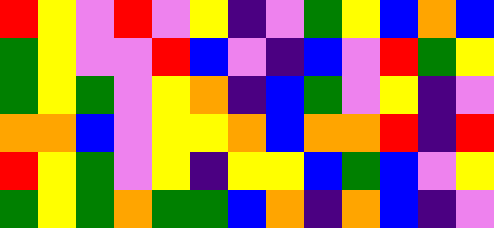[["red", "yellow", "violet", "red", "violet", "yellow", "indigo", "violet", "green", "yellow", "blue", "orange", "blue"], ["green", "yellow", "violet", "violet", "red", "blue", "violet", "indigo", "blue", "violet", "red", "green", "yellow"], ["green", "yellow", "green", "violet", "yellow", "orange", "indigo", "blue", "green", "violet", "yellow", "indigo", "violet"], ["orange", "orange", "blue", "violet", "yellow", "yellow", "orange", "blue", "orange", "orange", "red", "indigo", "red"], ["red", "yellow", "green", "violet", "yellow", "indigo", "yellow", "yellow", "blue", "green", "blue", "violet", "yellow"], ["green", "yellow", "green", "orange", "green", "green", "blue", "orange", "indigo", "orange", "blue", "indigo", "violet"]]